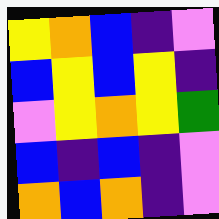[["yellow", "orange", "blue", "indigo", "violet"], ["blue", "yellow", "blue", "yellow", "indigo"], ["violet", "yellow", "orange", "yellow", "green"], ["blue", "indigo", "blue", "indigo", "violet"], ["orange", "blue", "orange", "indigo", "violet"]]